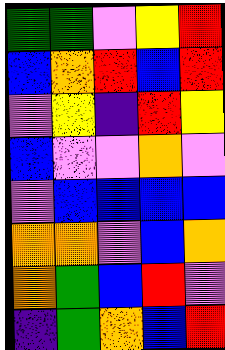[["green", "green", "violet", "yellow", "red"], ["blue", "orange", "red", "blue", "red"], ["violet", "yellow", "indigo", "red", "yellow"], ["blue", "violet", "violet", "orange", "violet"], ["violet", "blue", "blue", "blue", "blue"], ["orange", "orange", "violet", "blue", "orange"], ["orange", "green", "blue", "red", "violet"], ["indigo", "green", "orange", "blue", "red"]]